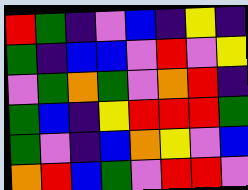[["red", "green", "indigo", "violet", "blue", "indigo", "yellow", "indigo"], ["green", "indigo", "blue", "blue", "violet", "red", "violet", "yellow"], ["violet", "green", "orange", "green", "violet", "orange", "red", "indigo"], ["green", "blue", "indigo", "yellow", "red", "red", "red", "green"], ["green", "violet", "indigo", "blue", "orange", "yellow", "violet", "blue"], ["orange", "red", "blue", "green", "violet", "red", "red", "violet"]]